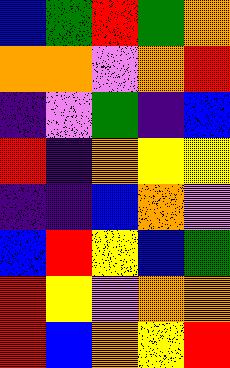[["blue", "green", "red", "green", "orange"], ["orange", "orange", "violet", "orange", "red"], ["indigo", "violet", "green", "indigo", "blue"], ["red", "indigo", "orange", "yellow", "yellow"], ["indigo", "indigo", "blue", "orange", "violet"], ["blue", "red", "yellow", "blue", "green"], ["red", "yellow", "violet", "orange", "orange"], ["red", "blue", "orange", "yellow", "red"]]